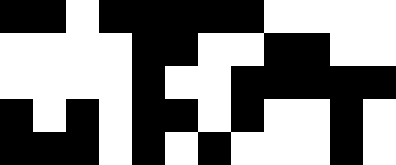[["black", "black", "white", "black", "black", "black", "black", "black", "white", "white", "white", "white"], ["white", "white", "white", "white", "black", "black", "white", "white", "black", "black", "white", "white"], ["white", "white", "white", "white", "black", "white", "white", "black", "black", "black", "black", "black"], ["black", "white", "black", "white", "black", "black", "white", "black", "white", "white", "black", "white"], ["black", "black", "black", "white", "black", "white", "black", "white", "white", "white", "black", "white"]]